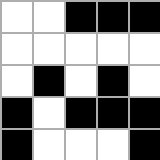[["white", "white", "black", "black", "black"], ["white", "white", "white", "white", "white"], ["white", "black", "white", "black", "white"], ["black", "white", "black", "black", "black"], ["black", "white", "white", "white", "black"]]